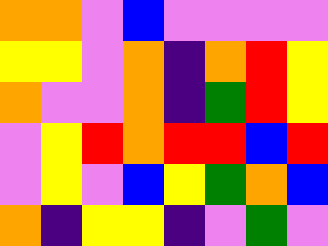[["orange", "orange", "violet", "blue", "violet", "violet", "violet", "violet"], ["yellow", "yellow", "violet", "orange", "indigo", "orange", "red", "yellow"], ["orange", "violet", "violet", "orange", "indigo", "green", "red", "yellow"], ["violet", "yellow", "red", "orange", "red", "red", "blue", "red"], ["violet", "yellow", "violet", "blue", "yellow", "green", "orange", "blue"], ["orange", "indigo", "yellow", "yellow", "indigo", "violet", "green", "violet"]]